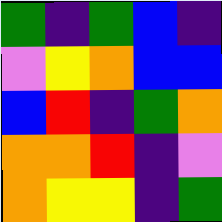[["green", "indigo", "green", "blue", "indigo"], ["violet", "yellow", "orange", "blue", "blue"], ["blue", "red", "indigo", "green", "orange"], ["orange", "orange", "red", "indigo", "violet"], ["orange", "yellow", "yellow", "indigo", "green"]]